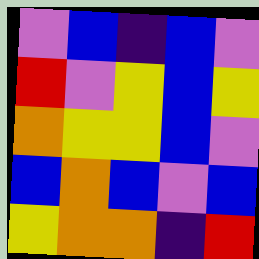[["violet", "blue", "indigo", "blue", "violet"], ["red", "violet", "yellow", "blue", "yellow"], ["orange", "yellow", "yellow", "blue", "violet"], ["blue", "orange", "blue", "violet", "blue"], ["yellow", "orange", "orange", "indigo", "red"]]